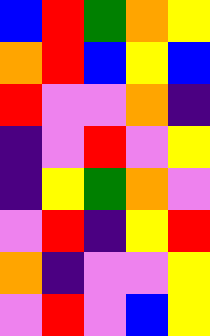[["blue", "red", "green", "orange", "yellow"], ["orange", "red", "blue", "yellow", "blue"], ["red", "violet", "violet", "orange", "indigo"], ["indigo", "violet", "red", "violet", "yellow"], ["indigo", "yellow", "green", "orange", "violet"], ["violet", "red", "indigo", "yellow", "red"], ["orange", "indigo", "violet", "violet", "yellow"], ["violet", "red", "violet", "blue", "yellow"]]